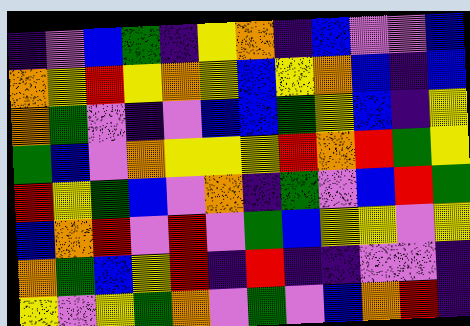[["indigo", "violet", "blue", "green", "indigo", "yellow", "orange", "indigo", "blue", "violet", "violet", "blue"], ["orange", "yellow", "red", "yellow", "orange", "yellow", "blue", "yellow", "orange", "blue", "indigo", "blue"], ["orange", "green", "violet", "indigo", "violet", "blue", "blue", "green", "yellow", "blue", "indigo", "yellow"], ["green", "blue", "violet", "orange", "yellow", "yellow", "yellow", "red", "orange", "red", "green", "yellow"], ["red", "yellow", "green", "blue", "violet", "orange", "indigo", "green", "violet", "blue", "red", "green"], ["blue", "orange", "red", "violet", "red", "violet", "green", "blue", "yellow", "yellow", "violet", "yellow"], ["orange", "green", "blue", "yellow", "red", "indigo", "red", "indigo", "indigo", "violet", "violet", "indigo"], ["yellow", "violet", "yellow", "green", "orange", "violet", "green", "violet", "blue", "orange", "red", "indigo"]]